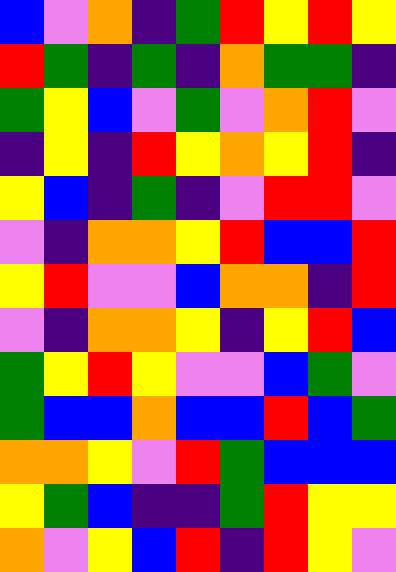[["blue", "violet", "orange", "indigo", "green", "red", "yellow", "red", "yellow"], ["red", "green", "indigo", "green", "indigo", "orange", "green", "green", "indigo"], ["green", "yellow", "blue", "violet", "green", "violet", "orange", "red", "violet"], ["indigo", "yellow", "indigo", "red", "yellow", "orange", "yellow", "red", "indigo"], ["yellow", "blue", "indigo", "green", "indigo", "violet", "red", "red", "violet"], ["violet", "indigo", "orange", "orange", "yellow", "red", "blue", "blue", "red"], ["yellow", "red", "violet", "violet", "blue", "orange", "orange", "indigo", "red"], ["violet", "indigo", "orange", "orange", "yellow", "indigo", "yellow", "red", "blue"], ["green", "yellow", "red", "yellow", "violet", "violet", "blue", "green", "violet"], ["green", "blue", "blue", "orange", "blue", "blue", "red", "blue", "green"], ["orange", "orange", "yellow", "violet", "red", "green", "blue", "blue", "blue"], ["yellow", "green", "blue", "indigo", "indigo", "green", "red", "yellow", "yellow"], ["orange", "violet", "yellow", "blue", "red", "indigo", "red", "yellow", "violet"]]